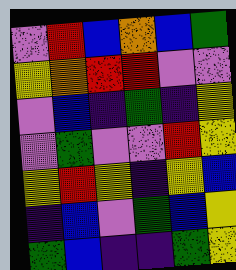[["violet", "red", "blue", "orange", "blue", "green"], ["yellow", "orange", "red", "red", "violet", "violet"], ["violet", "blue", "indigo", "green", "indigo", "yellow"], ["violet", "green", "violet", "violet", "red", "yellow"], ["yellow", "red", "yellow", "indigo", "yellow", "blue"], ["indigo", "blue", "violet", "green", "blue", "yellow"], ["green", "blue", "indigo", "indigo", "green", "yellow"]]